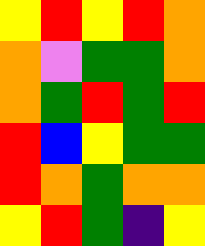[["yellow", "red", "yellow", "red", "orange"], ["orange", "violet", "green", "green", "orange"], ["orange", "green", "red", "green", "red"], ["red", "blue", "yellow", "green", "green"], ["red", "orange", "green", "orange", "orange"], ["yellow", "red", "green", "indigo", "yellow"]]